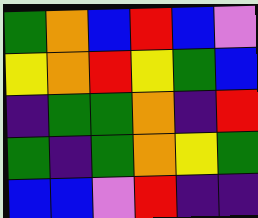[["green", "orange", "blue", "red", "blue", "violet"], ["yellow", "orange", "red", "yellow", "green", "blue"], ["indigo", "green", "green", "orange", "indigo", "red"], ["green", "indigo", "green", "orange", "yellow", "green"], ["blue", "blue", "violet", "red", "indigo", "indigo"]]